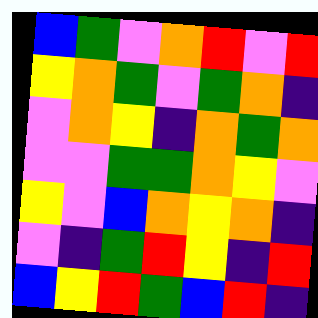[["blue", "green", "violet", "orange", "red", "violet", "red"], ["yellow", "orange", "green", "violet", "green", "orange", "indigo"], ["violet", "orange", "yellow", "indigo", "orange", "green", "orange"], ["violet", "violet", "green", "green", "orange", "yellow", "violet"], ["yellow", "violet", "blue", "orange", "yellow", "orange", "indigo"], ["violet", "indigo", "green", "red", "yellow", "indigo", "red"], ["blue", "yellow", "red", "green", "blue", "red", "indigo"]]